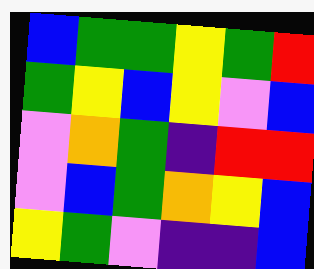[["blue", "green", "green", "yellow", "green", "red"], ["green", "yellow", "blue", "yellow", "violet", "blue"], ["violet", "orange", "green", "indigo", "red", "red"], ["violet", "blue", "green", "orange", "yellow", "blue"], ["yellow", "green", "violet", "indigo", "indigo", "blue"]]